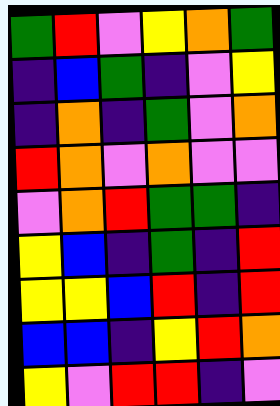[["green", "red", "violet", "yellow", "orange", "green"], ["indigo", "blue", "green", "indigo", "violet", "yellow"], ["indigo", "orange", "indigo", "green", "violet", "orange"], ["red", "orange", "violet", "orange", "violet", "violet"], ["violet", "orange", "red", "green", "green", "indigo"], ["yellow", "blue", "indigo", "green", "indigo", "red"], ["yellow", "yellow", "blue", "red", "indigo", "red"], ["blue", "blue", "indigo", "yellow", "red", "orange"], ["yellow", "violet", "red", "red", "indigo", "violet"]]